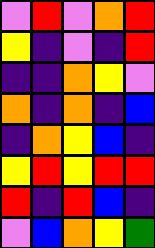[["violet", "red", "violet", "orange", "red"], ["yellow", "indigo", "violet", "indigo", "red"], ["indigo", "indigo", "orange", "yellow", "violet"], ["orange", "indigo", "orange", "indigo", "blue"], ["indigo", "orange", "yellow", "blue", "indigo"], ["yellow", "red", "yellow", "red", "red"], ["red", "indigo", "red", "blue", "indigo"], ["violet", "blue", "orange", "yellow", "green"]]